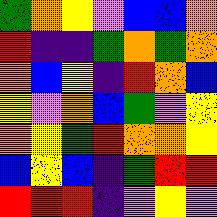[["green", "orange", "yellow", "violet", "blue", "blue", "orange"], ["red", "indigo", "indigo", "green", "orange", "green", "orange"], ["orange", "blue", "yellow", "indigo", "red", "orange", "blue"], ["yellow", "violet", "orange", "blue", "green", "violet", "yellow"], ["orange", "yellow", "green", "red", "orange", "orange", "yellow"], ["blue", "yellow", "blue", "indigo", "green", "red", "red"], ["red", "red", "red", "indigo", "violet", "yellow", "violet"]]